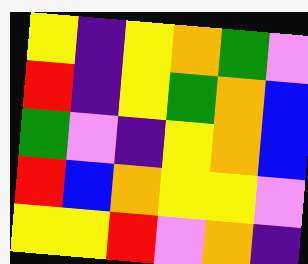[["yellow", "indigo", "yellow", "orange", "green", "violet"], ["red", "indigo", "yellow", "green", "orange", "blue"], ["green", "violet", "indigo", "yellow", "orange", "blue"], ["red", "blue", "orange", "yellow", "yellow", "violet"], ["yellow", "yellow", "red", "violet", "orange", "indigo"]]